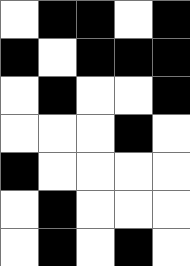[["white", "black", "black", "white", "black"], ["black", "white", "black", "black", "black"], ["white", "black", "white", "white", "black"], ["white", "white", "white", "black", "white"], ["black", "white", "white", "white", "white"], ["white", "black", "white", "white", "white"], ["white", "black", "white", "black", "white"]]